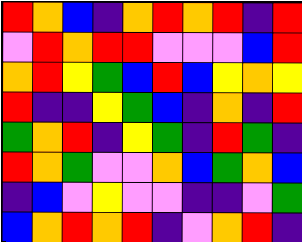[["red", "orange", "blue", "indigo", "orange", "red", "orange", "red", "indigo", "red"], ["violet", "red", "orange", "red", "red", "violet", "violet", "violet", "blue", "red"], ["orange", "red", "yellow", "green", "blue", "red", "blue", "yellow", "orange", "yellow"], ["red", "indigo", "indigo", "yellow", "green", "blue", "indigo", "orange", "indigo", "red"], ["green", "orange", "red", "indigo", "yellow", "green", "indigo", "red", "green", "indigo"], ["red", "orange", "green", "violet", "violet", "orange", "blue", "green", "orange", "blue"], ["indigo", "blue", "violet", "yellow", "violet", "violet", "indigo", "indigo", "violet", "green"], ["blue", "orange", "red", "orange", "red", "indigo", "violet", "orange", "red", "indigo"]]